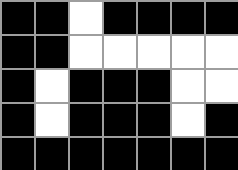[["black", "black", "white", "black", "black", "black", "black"], ["black", "black", "white", "white", "white", "white", "white"], ["black", "white", "black", "black", "black", "white", "white"], ["black", "white", "black", "black", "black", "white", "black"], ["black", "black", "black", "black", "black", "black", "black"]]